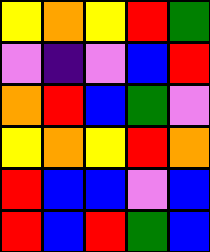[["yellow", "orange", "yellow", "red", "green"], ["violet", "indigo", "violet", "blue", "red"], ["orange", "red", "blue", "green", "violet"], ["yellow", "orange", "yellow", "red", "orange"], ["red", "blue", "blue", "violet", "blue"], ["red", "blue", "red", "green", "blue"]]